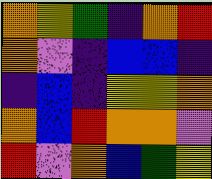[["orange", "yellow", "green", "indigo", "orange", "red"], ["orange", "violet", "indigo", "blue", "blue", "indigo"], ["indigo", "blue", "indigo", "yellow", "yellow", "orange"], ["orange", "blue", "red", "orange", "orange", "violet"], ["red", "violet", "orange", "blue", "green", "yellow"]]